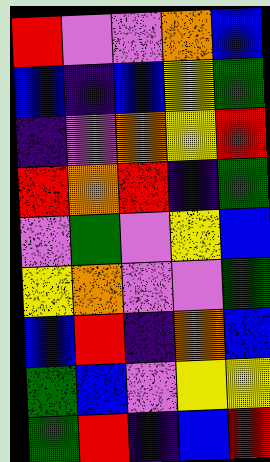[["red", "violet", "violet", "orange", "blue"], ["blue", "indigo", "blue", "yellow", "green"], ["indigo", "violet", "orange", "yellow", "red"], ["red", "orange", "red", "indigo", "green"], ["violet", "green", "violet", "yellow", "blue"], ["yellow", "orange", "violet", "violet", "green"], ["blue", "red", "indigo", "orange", "blue"], ["green", "blue", "violet", "yellow", "yellow"], ["green", "red", "indigo", "blue", "red"]]